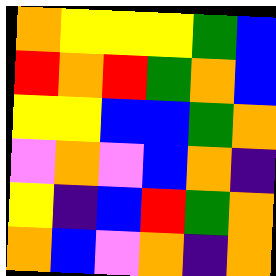[["orange", "yellow", "yellow", "yellow", "green", "blue"], ["red", "orange", "red", "green", "orange", "blue"], ["yellow", "yellow", "blue", "blue", "green", "orange"], ["violet", "orange", "violet", "blue", "orange", "indigo"], ["yellow", "indigo", "blue", "red", "green", "orange"], ["orange", "blue", "violet", "orange", "indigo", "orange"]]